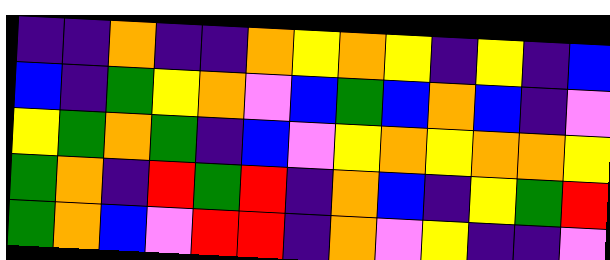[["indigo", "indigo", "orange", "indigo", "indigo", "orange", "yellow", "orange", "yellow", "indigo", "yellow", "indigo", "blue"], ["blue", "indigo", "green", "yellow", "orange", "violet", "blue", "green", "blue", "orange", "blue", "indigo", "violet"], ["yellow", "green", "orange", "green", "indigo", "blue", "violet", "yellow", "orange", "yellow", "orange", "orange", "yellow"], ["green", "orange", "indigo", "red", "green", "red", "indigo", "orange", "blue", "indigo", "yellow", "green", "red"], ["green", "orange", "blue", "violet", "red", "red", "indigo", "orange", "violet", "yellow", "indigo", "indigo", "violet"]]